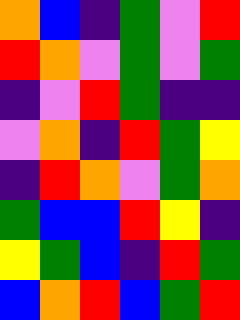[["orange", "blue", "indigo", "green", "violet", "red"], ["red", "orange", "violet", "green", "violet", "green"], ["indigo", "violet", "red", "green", "indigo", "indigo"], ["violet", "orange", "indigo", "red", "green", "yellow"], ["indigo", "red", "orange", "violet", "green", "orange"], ["green", "blue", "blue", "red", "yellow", "indigo"], ["yellow", "green", "blue", "indigo", "red", "green"], ["blue", "orange", "red", "blue", "green", "red"]]